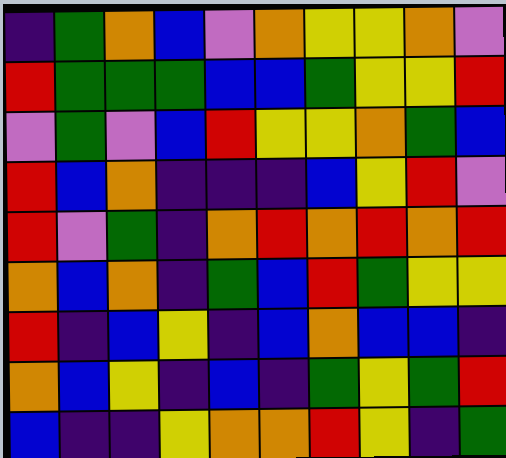[["indigo", "green", "orange", "blue", "violet", "orange", "yellow", "yellow", "orange", "violet"], ["red", "green", "green", "green", "blue", "blue", "green", "yellow", "yellow", "red"], ["violet", "green", "violet", "blue", "red", "yellow", "yellow", "orange", "green", "blue"], ["red", "blue", "orange", "indigo", "indigo", "indigo", "blue", "yellow", "red", "violet"], ["red", "violet", "green", "indigo", "orange", "red", "orange", "red", "orange", "red"], ["orange", "blue", "orange", "indigo", "green", "blue", "red", "green", "yellow", "yellow"], ["red", "indigo", "blue", "yellow", "indigo", "blue", "orange", "blue", "blue", "indigo"], ["orange", "blue", "yellow", "indigo", "blue", "indigo", "green", "yellow", "green", "red"], ["blue", "indigo", "indigo", "yellow", "orange", "orange", "red", "yellow", "indigo", "green"]]